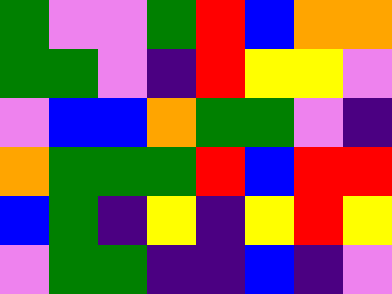[["green", "violet", "violet", "green", "red", "blue", "orange", "orange"], ["green", "green", "violet", "indigo", "red", "yellow", "yellow", "violet"], ["violet", "blue", "blue", "orange", "green", "green", "violet", "indigo"], ["orange", "green", "green", "green", "red", "blue", "red", "red"], ["blue", "green", "indigo", "yellow", "indigo", "yellow", "red", "yellow"], ["violet", "green", "green", "indigo", "indigo", "blue", "indigo", "violet"]]